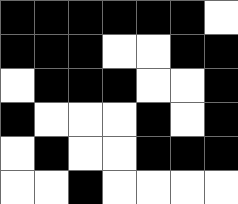[["black", "black", "black", "black", "black", "black", "white"], ["black", "black", "black", "white", "white", "black", "black"], ["white", "black", "black", "black", "white", "white", "black"], ["black", "white", "white", "white", "black", "white", "black"], ["white", "black", "white", "white", "black", "black", "black"], ["white", "white", "black", "white", "white", "white", "white"]]